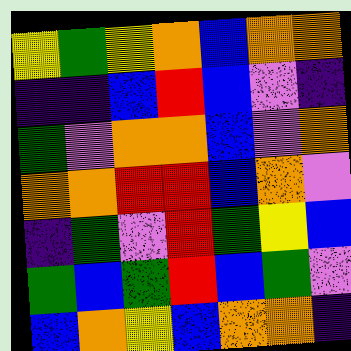[["yellow", "green", "yellow", "orange", "blue", "orange", "orange"], ["indigo", "indigo", "blue", "red", "blue", "violet", "indigo"], ["green", "violet", "orange", "orange", "blue", "violet", "orange"], ["orange", "orange", "red", "red", "blue", "orange", "violet"], ["indigo", "green", "violet", "red", "green", "yellow", "blue"], ["green", "blue", "green", "red", "blue", "green", "violet"], ["blue", "orange", "yellow", "blue", "orange", "orange", "indigo"]]